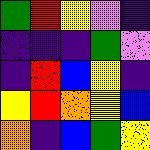[["green", "red", "yellow", "violet", "indigo"], ["indigo", "indigo", "indigo", "green", "violet"], ["indigo", "red", "blue", "yellow", "indigo"], ["yellow", "red", "orange", "yellow", "blue"], ["orange", "indigo", "blue", "green", "yellow"]]